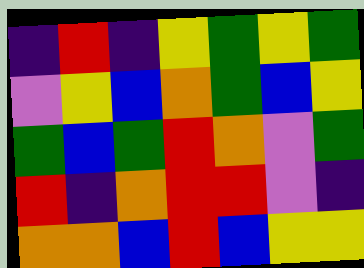[["indigo", "red", "indigo", "yellow", "green", "yellow", "green"], ["violet", "yellow", "blue", "orange", "green", "blue", "yellow"], ["green", "blue", "green", "red", "orange", "violet", "green"], ["red", "indigo", "orange", "red", "red", "violet", "indigo"], ["orange", "orange", "blue", "red", "blue", "yellow", "yellow"]]